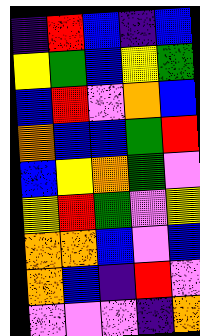[["indigo", "red", "blue", "indigo", "blue"], ["yellow", "green", "blue", "yellow", "green"], ["blue", "red", "violet", "orange", "blue"], ["orange", "blue", "blue", "green", "red"], ["blue", "yellow", "orange", "green", "violet"], ["yellow", "red", "green", "violet", "yellow"], ["orange", "orange", "blue", "violet", "blue"], ["orange", "blue", "indigo", "red", "violet"], ["violet", "violet", "violet", "indigo", "orange"]]